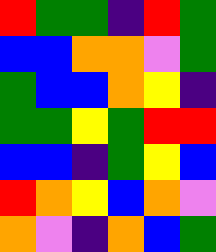[["red", "green", "green", "indigo", "red", "green"], ["blue", "blue", "orange", "orange", "violet", "green"], ["green", "blue", "blue", "orange", "yellow", "indigo"], ["green", "green", "yellow", "green", "red", "red"], ["blue", "blue", "indigo", "green", "yellow", "blue"], ["red", "orange", "yellow", "blue", "orange", "violet"], ["orange", "violet", "indigo", "orange", "blue", "green"]]